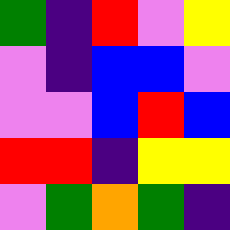[["green", "indigo", "red", "violet", "yellow"], ["violet", "indigo", "blue", "blue", "violet"], ["violet", "violet", "blue", "red", "blue"], ["red", "red", "indigo", "yellow", "yellow"], ["violet", "green", "orange", "green", "indigo"]]